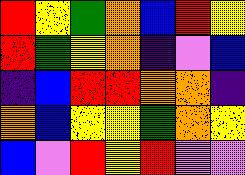[["red", "yellow", "green", "orange", "blue", "red", "yellow"], ["red", "green", "yellow", "orange", "indigo", "violet", "blue"], ["indigo", "blue", "red", "red", "orange", "orange", "indigo"], ["orange", "blue", "yellow", "yellow", "green", "orange", "yellow"], ["blue", "violet", "red", "yellow", "red", "violet", "violet"]]